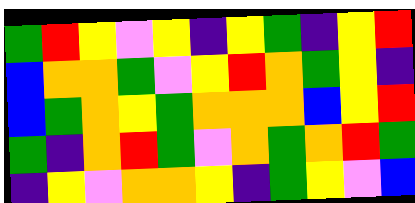[["green", "red", "yellow", "violet", "yellow", "indigo", "yellow", "green", "indigo", "yellow", "red"], ["blue", "orange", "orange", "green", "violet", "yellow", "red", "orange", "green", "yellow", "indigo"], ["blue", "green", "orange", "yellow", "green", "orange", "orange", "orange", "blue", "yellow", "red"], ["green", "indigo", "orange", "red", "green", "violet", "orange", "green", "orange", "red", "green"], ["indigo", "yellow", "violet", "orange", "orange", "yellow", "indigo", "green", "yellow", "violet", "blue"]]